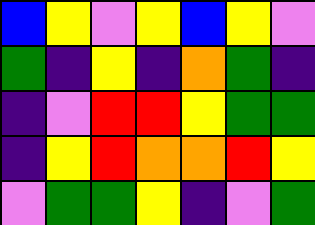[["blue", "yellow", "violet", "yellow", "blue", "yellow", "violet"], ["green", "indigo", "yellow", "indigo", "orange", "green", "indigo"], ["indigo", "violet", "red", "red", "yellow", "green", "green"], ["indigo", "yellow", "red", "orange", "orange", "red", "yellow"], ["violet", "green", "green", "yellow", "indigo", "violet", "green"]]